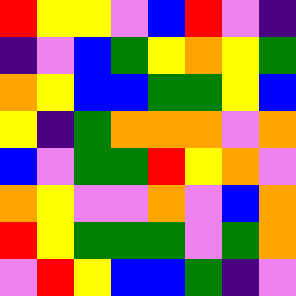[["red", "yellow", "yellow", "violet", "blue", "red", "violet", "indigo"], ["indigo", "violet", "blue", "green", "yellow", "orange", "yellow", "green"], ["orange", "yellow", "blue", "blue", "green", "green", "yellow", "blue"], ["yellow", "indigo", "green", "orange", "orange", "orange", "violet", "orange"], ["blue", "violet", "green", "green", "red", "yellow", "orange", "violet"], ["orange", "yellow", "violet", "violet", "orange", "violet", "blue", "orange"], ["red", "yellow", "green", "green", "green", "violet", "green", "orange"], ["violet", "red", "yellow", "blue", "blue", "green", "indigo", "violet"]]